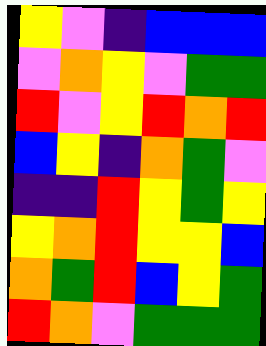[["yellow", "violet", "indigo", "blue", "blue", "blue"], ["violet", "orange", "yellow", "violet", "green", "green"], ["red", "violet", "yellow", "red", "orange", "red"], ["blue", "yellow", "indigo", "orange", "green", "violet"], ["indigo", "indigo", "red", "yellow", "green", "yellow"], ["yellow", "orange", "red", "yellow", "yellow", "blue"], ["orange", "green", "red", "blue", "yellow", "green"], ["red", "orange", "violet", "green", "green", "green"]]